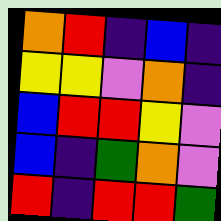[["orange", "red", "indigo", "blue", "indigo"], ["yellow", "yellow", "violet", "orange", "indigo"], ["blue", "red", "red", "yellow", "violet"], ["blue", "indigo", "green", "orange", "violet"], ["red", "indigo", "red", "red", "green"]]